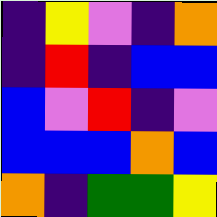[["indigo", "yellow", "violet", "indigo", "orange"], ["indigo", "red", "indigo", "blue", "blue"], ["blue", "violet", "red", "indigo", "violet"], ["blue", "blue", "blue", "orange", "blue"], ["orange", "indigo", "green", "green", "yellow"]]